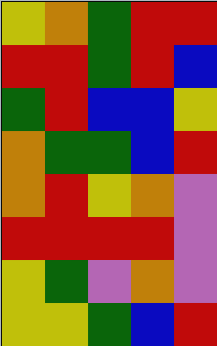[["yellow", "orange", "green", "red", "red"], ["red", "red", "green", "red", "blue"], ["green", "red", "blue", "blue", "yellow"], ["orange", "green", "green", "blue", "red"], ["orange", "red", "yellow", "orange", "violet"], ["red", "red", "red", "red", "violet"], ["yellow", "green", "violet", "orange", "violet"], ["yellow", "yellow", "green", "blue", "red"]]